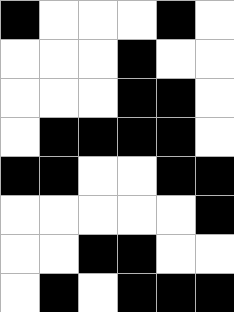[["black", "white", "white", "white", "black", "white"], ["white", "white", "white", "black", "white", "white"], ["white", "white", "white", "black", "black", "white"], ["white", "black", "black", "black", "black", "white"], ["black", "black", "white", "white", "black", "black"], ["white", "white", "white", "white", "white", "black"], ["white", "white", "black", "black", "white", "white"], ["white", "black", "white", "black", "black", "black"]]